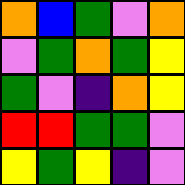[["orange", "blue", "green", "violet", "orange"], ["violet", "green", "orange", "green", "yellow"], ["green", "violet", "indigo", "orange", "yellow"], ["red", "red", "green", "green", "violet"], ["yellow", "green", "yellow", "indigo", "violet"]]